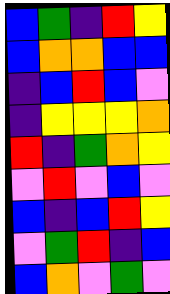[["blue", "green", "indigo", "red", "yellow"], ["blue", "orange", "orange", "blue", "blue"], ["indigo", "blue", "red", "blue", "violet"], ["indigo", "yellow", "yellow", "yellow", "orange"], ["red", "indigo", "green", "orange", "yellow"], ["violet", "red", "violet", "blue", "violet"], ["blue", "indigo", "blue", "red", "yellow"], ["violet", "green", "red", "indigo", "blue"], ["blue", "orange", "violet", "green", "violet"]]